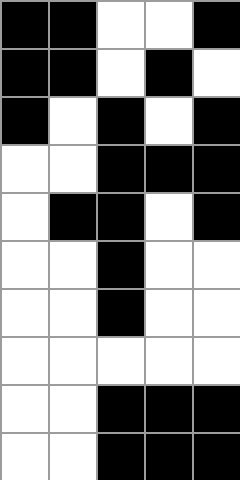[["black", "black", "white", "white", "black"], ["black", "black", "white", "black", "white"], ["black", "white", "black", "white", "black"], ["white", "white", "black", "black", "black"], ["white", "black", "black", "white", "black"], ["white", "white", "black", "white", "white"], ["white", "white", "black", "white", "white"], ["white", "white", "white", "white", "white"], ["white", "white", "black", "black", "black"], ["white", "white", "black", "black", "black"]]